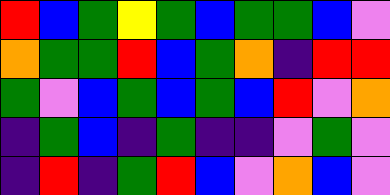[["red", "blue", "green", "yellow", "green", "blue", "green", "green", "blue", "violet"], ["orange", "green", "green", "red", "blue", "green", "orange", "indigo", "red", "red"], ["green", "violet", "blue", "green", "blue", "green", "blue", "red", "violet", "orange"], ["indigo", "green", "blue", "indigo", "green", "indigo", "indigo", "violet", "green", "violet"], ["indigo", "red", "indigo", "green", "red", "blue", "violet", "orange", "blue", "violet"]]